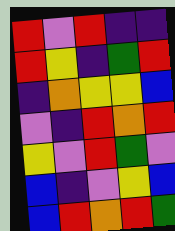[["red", "violet", "red", "indigo", "indigo"], ["red", "yellow", "indigo", "green", "red"], ["indigo", "orange", "yellow", "yellow", "blue"], ["violet", "indigo", "red", "orange", "red"], ["yellow", "violet", "red", "green", "violet"], ["blue", "indigo", "violet", "yellow", "blue"], ["blue", "red", "orange", "red", "green"]]